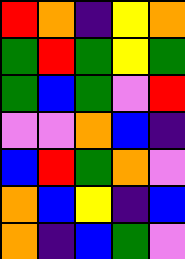[["red", "orange", "indigo", "yellow", "orange"], ["green", "red", "green", "yellow", "green"], ["green", "blue", "green", "violet", "red"], ["violet", "violet", "orange", "blue", "indigo"], ["blue", "red", "green", "orange", "violet"], ["orange", "blue", "yellow", "indigo", "blue"], ["orange", "indigo", "blue", "green", "violet"]]